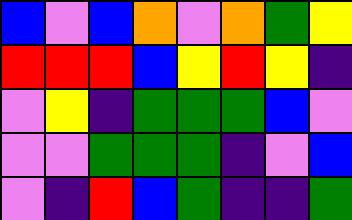[["blue", "violet", "blue", "orange", "violet", "orange", "green", "yellow"], ["red", "red", "red", "blue", "yellow", "red", "yellow", "indigo"], ["violet", "yellow", "indigo", "green", "green", "green", "blue", "violet"], ["violet", "violet", "green", "green", "green", "indigo", "violet", "blue"], ["violet", "indigo", "red", "blue", "green", "indigo", "indigo", "green"]]